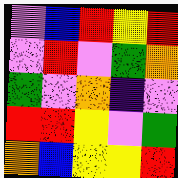[["violet", "blue", "red", "yellow", "red"], ["violet", "red", "violet", "green", "orange"], ["green", "violet", "orange", "indigo", "violet"], ["red", "red", "yellow", "violet", "green"], ["orange", "blue", "yellow", "yellow", "red"]]